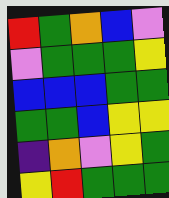[["red", "green", "orange", "blue", "violet"], ["violet", "green", "green", "green", "yellow"], ["blue", "blue", "blue", "green", "green"], ["green", "green", "blue", "yellow", "yellow"], ["indigo", "orange", "violet", "yellow", "green"], ["yellow", "red", "green", "green", "green"]]